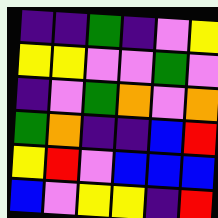[["indigo", "indigo", "green", "indigo", "violet", "yellow"], ["yellow", "yellow", "violet", "violet", "green", "violet"], ["indigo", "violet", "green", "orange", "violet", "orange"], ["green", "orange", "indigo", "indigo", "blue", "red"], ["yellow", "red", "violet", "blue", "blue", "blue"], ["blue", "violet", "yellow", "yellow", "indigo", "red"]]